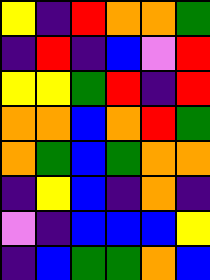[["yellow", "indigo", "red", "orange", "orange", "green"], ["indigo", "red", "indigo", "blue", "violet", "red"], ["yellow", "yellow", "green", "red", "indigo", "red"], ["orange", "orange", "blue", "orange", "red", "green"], ["orange", "green", "blue", "green", "orange", "orange"], ["indigo", "yellow", "blue", "indigo", "orange", "indigo"], ["violet", "indigo", "blue", "blue", "blue", "yellow"], ["indigo", "blue", "green", "green", "orange", "blue"]]